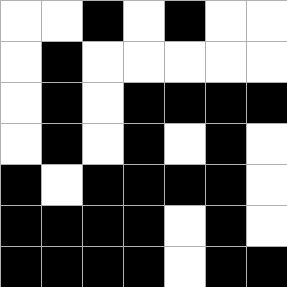[["white", "white", "black", "white", "black", "white", "white"], ["white", "black", "white", "white", "white", "white", "white"], ["white", "black", "white", "black", "black", "black", "black"], ["white", "black", "white", "black", "white", "black", "white"], ["black", "white", "black", "black", "black", "black", "white"], ["black", "black", "black", "black", "white", "black", "white"], ["black", "black", "black", "black", "white", "black", "black"]]